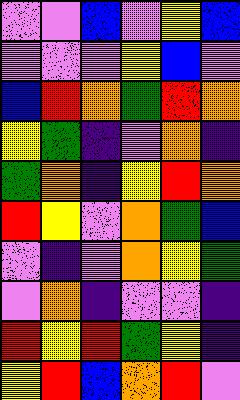[["violet", "violet", "blue", "violet", "yellow", "blue"], ["violet", "violet", "violet", "yellow", "blue", "violet"], ["blue", "red", "orange", "green", "red", "orange"], ["yellow", "green", "indigo", "violet", "orange", "indigo"], ["green", "orange", "indigo", "yellow", "red", "orange"], ["red", "yellow", "violet", "orange", "green", "blue"], ["violet", "indigo", "violet", "orange", "yellow", "green"], ["violet", "orange", "indigo", "violet", "violet", "indigo"], ["red", "yellow", "red", "green", "yellow", "indigo"], ["yellow", "red", "blue", "orange", "red", "violet"]]